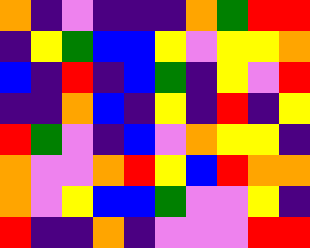[["orange", "indigo", "violet", "indigo", "indigo", "indigo", "orange", "green", "red", "red"], ["indigo", "yellow", "green", "blue", "blue", "yellow", "violet", "yellow", "yellow", "orange"], ["blue", "indigo", "red", "indigo", "blue", "green", "indigo", "yellow", "violet", "red"], ["indigo", "indigo", "orange", "blue", "indigo", "yellow", "indigo", "red", "indigo", "yellow"], ["red", "green", "violet", "indigo", "blue", "violet", "orange", "yellow", "yellow", "indigo"], ["orange", "violet", "violet", "orange", "red", "yellow", "blue", "red", "orange", "orange"], ["orange", "violet", "yellow", "blue", "blue", "green", "violet", "violet", "yellow", "indigo"], ["red", "indigo", "indigo", "orange", "indigo", "violet", "violet", "violet", "red", "red"]]